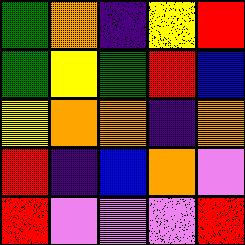[["green", "orange", "indigo", "yellow", "red"], ["green", "yellow", "green", "red", "blue"], ["yellow", "orange", "orange", "indigo", "orange"], ["red", "indigo", "blue", "orange", "violet"], ["red", "violet", "violet", "violet", "red"]]